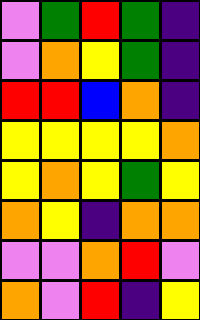[["violet", "green", "red", "green", "indigo"], ["violet", "orange", "yellow", "green", "indigo"], ["red", "red", "blue", "orange", "indigo"], ["yellow", "yellow", "yellow", "yellow", "orange"], ["yellow", "orange", "yellow", "green", "yellow"], ["orange", "yellow", "indigo", "orange", "orange"], ["violet", "violet", "orange", "red", "violet"], ["orange", "violet", "red", "indigo", "yellow"]]